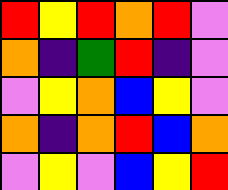[["red", "yellow", "red", "orange", "red", "violet"], ["orange", "indigo", "green", "red", "indigo", "violet"], ["violet", "yellow", "orange", "blue", "yellow", "violet"], ["orange", "indigo", "orange", "red", "blue", "orange"], ["violet", "yellow", "violet", "blue", "yellow", "red"]]